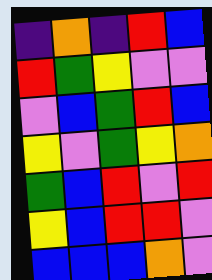[["indigo", "orange", "indigo", "red", "blue"], ["red", "green", "yellow", "violet", "violet"], ["violet", "blue", "green", "red", "blue"], ["yellow", "violet", "green", "yellow", "orange"], ["green", "blue", "red", "violet", "red"], ["yellow", "blue", "red", "red", "violet"], ["blue", "blue", "blue", "orange", "violet"]]